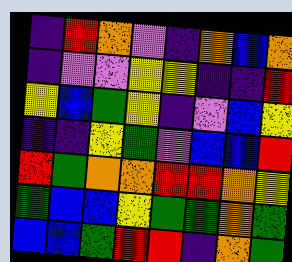[["indigo", "red", "orange", "violet", "indigo", "orange", "blue", "orange"], ["indigo", "violet", "violet", "yellow", "yellow", "indigo", "indigo", "red"], ["yellow", "blue", "green", "yellow", "indigo", "violet", "blue", "yellow"], ["indigo", "indigo", "yellow", "green", "violet", "blue", "blue", "red"], ["red", "green", "orange", "orange", "red", "red", "orange", "yellow"], ["green", "blue", "blue", "yellow", "green", "green", "orange", "green"], ["blue", "blue", "green", "red", "red", "indigo", "orange", "green"]]